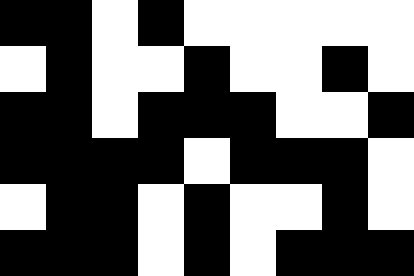[["black", "black", "white", "black", "white", "white", "white", "white", "white"], ["white", "black", "white", "white", "black", "white", "white", "black", "white"], ["black", "black", "white", "black", "black", "black", "white", "white", "black"], ["black", "black", "black", "black", "white", "black", "black", "black", "white"], ["white", "black", "black", "white", "black", "white", "white", "black", "white"], ["black", "black", "black", "white", "black", "white", "black", "black", "black"]]